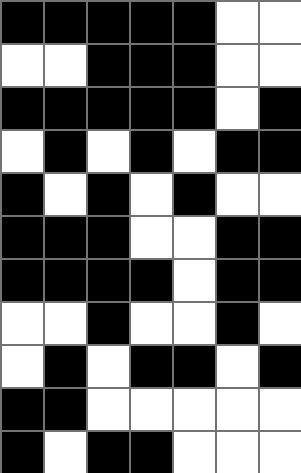[["black", "black", "black", "black", "black", "white", "white"], ["white", "white", "black", "black", "black", "white", "white"], ["black", "black", "black", "black", "black", "white", "black"], ["white", "black", "white", "black", "white", "black", "black"], ["black", "white", "black", "white", "black", "white", "white"], ["black", "black", "black", "white", "white", "black", "black"], ["black", "black", "black", "black", "white", "black", "black"], ["white", "white", "black", "white", "white", "black", "white"], ["white", "black", "white", "black", "black", "white", "black"], ["black", "black", "white", "white", "white", "white", "white"], ["black", "white", "black", "black", "white", "white", "white"]]